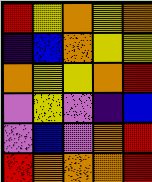[["red", "yellow", "orange", "yellow", "orange"], ["indigo", "blue", "orange", "yellow", "yellow"], ["orange", "yellow", "yellow", "orange", "red"], ["violet", "yellow", "violet", "indigo", "blue"], ["violet", "blue", "violet", "orange", "red"], ["red", "orange", "orange", "orange", "red"]]